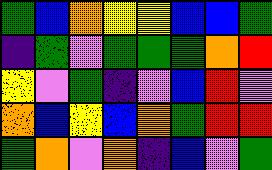[["green", "blue", "orange", "yellow", "yellow", "blue", "blue", "green"], ["indigo", "green", "violet", "green", "green", "green", "orange", "red"], ["yellow", "violet", "green", "indigo", "violet", "blue", "red", "violet"], ["orange", "blue", "yellow", "blue", "orange", "green", "red", "red"], ["green", "orange", "violet", "orange", "indigo", "blue", "violet", "green"]]